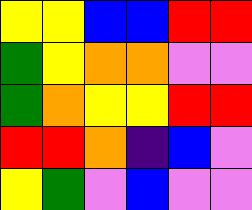[["yellow", "yellow", "blue", "blue", "red", "red"], ["green", "yellow", "orange", "orange", "violet", "violet"], ["green", "orange", "yellow", "yellow", "red", "red"], ["red", "red", "orange", "indigo", "blue", "violet"], ["yellow", "green", "violet", "blue", "violet", "violet"]]